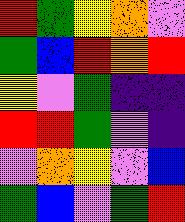[["red", "green", "yellow", "orange", "violet"], ["green", "blue", "red", "orange", "red"], ["yellow", "violet", "green", "indigo", "indigo"], ["red", "red", "green", "violet", "indigo"], ["violet", "orange", "yellow", "violet", "blue"], ["green", "blue", "violet", "green", "red"]]